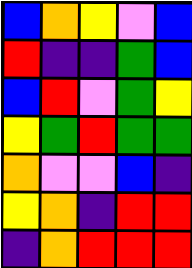[["blue", "orange", "yellow", "violet", "blue"], ["red", "indigo", "indigo", "green", "blue"], ["blue", "red", "violet", "green", "yellow"], ["yellow", "green", "red", "green", "green"], ["orange", "violet", "violet", "blue", "indigo"], ["yellow", "orange", "indigo", "red", "red"], ["indigo", "orange", "red", "red", "red"]]